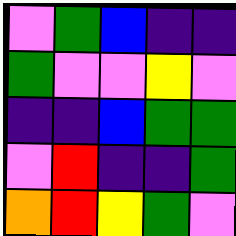[["violet", "green", "blue", "indigo", "indigo"], ["green", "violet", "violet", "yellow", "violet"], ["indigo", "indigo", "blue", "green", "green"], ["violet", "red", "indigo", "indigo", "green"], ["orange", "red", "yellow", "green", "violet"]]